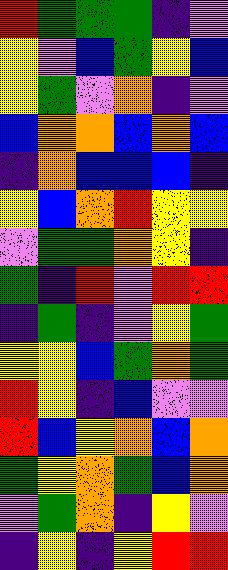[["red", "green", "green", "green", "indigo", "violet"], ["yellow", "violet", "blue", "green", "yellow", "blue"], ["yellow", "green", "violet", "orange", "indigo", "violet"], ["blue", "orange", "orange", "blue", "orange", "blue"], ["indigo", "orange", "blue", "blue", "blue", "indigo"], ["yellow", "blue", "orange", "red", "yellow", "yellow"], ["violet", "green", "green", "orange", "yellow", "indigo"], ["green", "indigo", "red", "violet", "red", "red"], ["indigo", "green", "indigo", "violet", "yellow", "green"], ["yellow", "yellow", "blue", "green", "orange", "green"], ["red", "yellow", "indigo", "blue", "violet", "violet"], ["red", "blue", "yellow", "orange", "blue", "orange"], ["green", "yellow", "orange", "green", "blue", "orange"], ["violet", "green", "orange", "indigo", "yellow", "violet"], ["indigo", "yellow", "indigo", "yellow", "red", "red"]]